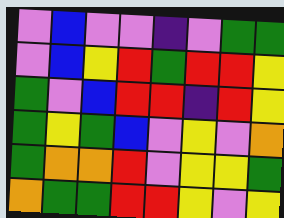[["violet", "blue", "violet", "violet", "indigo", "violet", "green", "green"], ["violet", "blue", "yellow", "red", "green", "red", "red", "yellow"], ["green", "violet", "blue", "red", "red", "indigo", "red", "yellow"], ["green", "yellow", "green", "blue", "violet", "yellow", "violet", "orange"], ["green", "orange", "orange", "red", "violet", "yellow", "yellow", "green"], ["orange", "green", "green", "red", "red", "yellow", "violet", "yellow"]]